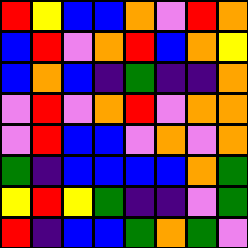[["red", "yellow", "blue", "blue", "orange", "violet", "red", "orange"], ["blue", "red", "violet", "orange", "red", "blue", "orange", "yellow"], ["blue", "orange", "blue", "indigo", "green", "indigo", "indigo", "orange"], ["violet", "red", "violet", "orange", "red", "violet", "orange", "orange"], ["violet", "red", "blue", "blue", "violet", "orange", "violet", "orange"], ["green", "indigo", "blue", "blue", "blue", "blue", "orange", "green"], ["yellow", "red", "yellow", "green", "indigo", "indigo", "violet", "green"], ["red", "indigo", "blue", "blue", "green", "orange", "green", "violet"]]